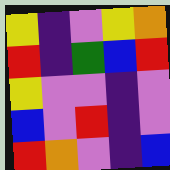[["yellow", "indigo", "violet", "yellow", "orange"], ["red", "indigo", "green", "blue", "red"], ["yellow", "violet", "violet", "indigo", "violet"], ["blue", "violet", "red", "indigo", "violet"], ["red", "orange", "violet", "indigo", "blue"]]